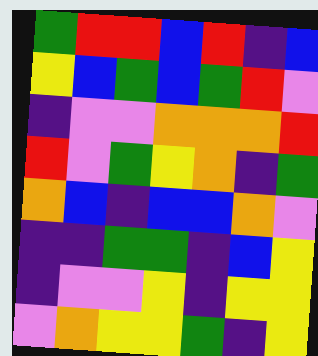[["green", "red", "red", "blue", "red", "indigo", "blue"], ["yellow", "blue", "green", "blue", "green", "red", "violet"], ["indigo", "violet", "violet", "orange", "orange", "orange", "red"], ["red", "violet", "green", "yellow", "orange", "indigo", "green"], ["orange", "blue", "indigo", "blue", "blue", "orange", "violet"], ["indigo", "indigo", "green", "green", "indigo", "blue", "yellow"], ["indigo", "violet", "violet", "yellow", "indigo", "yellow", "yellow"], ["violet", "orange", "yellow", "yellow", "green", "indigo", "yellow"]]